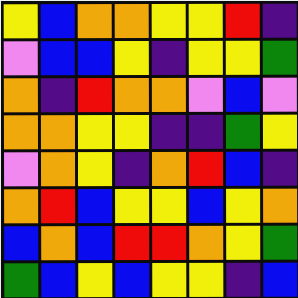[["yellow", "blue", "orange", "orange", "yellow", "yellow", "red", "indigo"], ["violet", "blue", "blue", "yellow", "indigo", "yellow", "yellow", "green"], ["orange", "indigo", "red", "orange", "orange", "violet", "blue", "violet"], ["orange", "orange", "yellow", "yellow", "indigo", "indigo", "green", "yellow"], ["violet", "orange", "yellow", "indigo", "orange", "red", "blue", "indigo"], ["orange", "red", "blue", "yellow", "yellow", "blue", "yellow", "orange"], ["blue", "orange", "blue", "red", "red", "orange", "yellow", "green"], ["green", "blue", "yellow", "blue", "yellow", "yellow", "indigo", "blue"]]